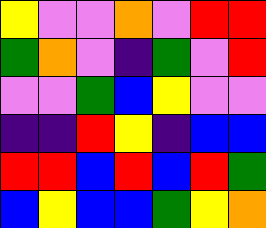[["yellow", "violet", "violet", "orange", "violet", "red", "red"], ["green", "orange", "violet", "indigo", "green", "violet", "red"], ["violet", "violet", "green", "blue", "yellow", "violet", "violet"], ["indigo", "indigo", "red", "yellow", "indigo", "blue", "blue"], ["red", "red", "blue", "red", "blue", "red", "green"], ["blue", "yellow", "blue", "blue", "green", "yellow", "orange"]]